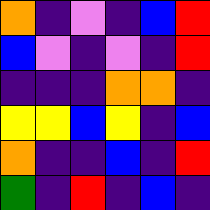[["orange", "indigo", "violet", "indigo", "blue", "red"], ["blue", "violet", "indigo", "violet", "indigo", "red"], ["indigo", "indigo", "indigo", "orange", "orange", "indigo"], ["yellow", "yellow", "blue", "yellow", "indigo", "blue"], ["orange", "indigo", "indigo", "blue", "indigo", "red"], ["green", "indigo", "red", "indigo", "blue", "indigo"]]